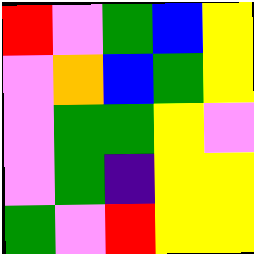[["red", "violet", "green", "blue", "yellow"], ["violet", "orange", "blue", "green", "yellow"], ["violet", "green", "green", "yellow", "violet"], ["violet", "green", "indigo", "yellow", "yellow"], ["green", "violet", "red", "yellow", "yellow"]]